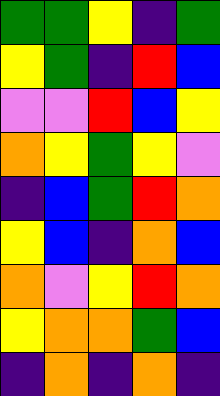[["green", "green", "yellow", "indigo", "green"], ["yellow", "green", "indigo", "red", "blue"], ["violet", "violet", "red", "blue", "yellow"], ["orange", "yellow", "green", "yellow", "violet"], ["indigo", "blue", "green", "red", "orange"], ["yellow", "blue", "indigo", "orange", "blue"], ["orange", "violet", "yellow", "red", "orange"], ["yellow", "orange", "orange", "green", "blue"], ["indigo", "orange", "indigo", "orange", "indigo"]]